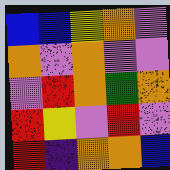[["blue", "blue", "yellow", "orange", "violet"], ["orange", "violet", "orange", "violet", "violet"], ["violet", "red", "orange", "green", "orange"], ["red", "yellow", "violet", "red", "violet"], ["red", "indigo", "orange", "orange", "blue"]]